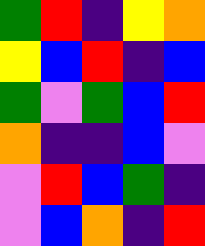[["green", "red", "indigo", "yellow", "orange"], ["yellow", "blue", "red", "indigo", "blue"], ["green", "violet", "green", "blue", "red"], ["orange", "indigo", "indigo", "blue", "violet"], ["violet", "red", "blue", "green", "indigo"], ["violet", "blue", "orange", "indigo", "red"]]